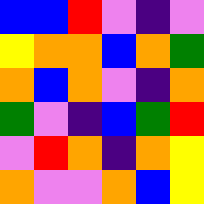[["blue", "blue", "red", "violet", "indigo", "violet"], ["yellow", "orange", "orange", "blue", "orange", "green"], ["orange", "blue", "orange", "violet", "indigo", "orange"], ["green", "violet", "indigo", "blue", "green", "red"], ["violet", "red", "orange", "indigo", "orange", "yellow"], ["orange", "violet", "violet", "orange", "blue", "yellow"]]